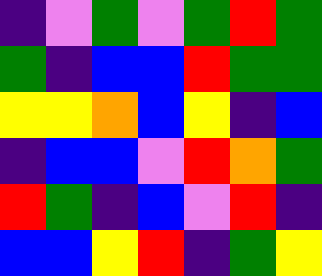[["indigo", "violet", "green", "violet", "green", "red", "green"], ["green", "indigo", "blue", "blue", "red", "green", "green"], ["yellow", "yellow", "orange", "blue", "yellow", "indigo", "blue"], ["indigo", "blue", "blue", "violet", "red", "orange", "green"], ["red", "green", "indigo", "blue", "violet", "red", "indigo"], ["blue", "blue", "yellow", "red", "indigo", "green", "yellow"]]